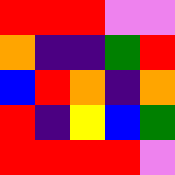[["red", "red", "red", "violet", "violet"], ["orange", "indigo", "indigo", "green", "red"], ["blue", "red", "orange", "indigo", "orange"], ["red", "indigo", "yellow", "blue", "green"], ["red", "red", "red", "red", "violet"]]